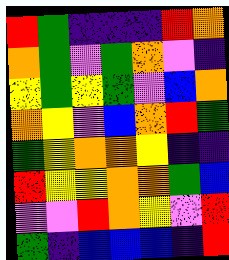[["red", "green", "indigo", "indigo", "indigo", "red", "orange"], ["orange", "green", "violet", "green", "orange", "violet", "indigo"], ["yellow", "green", "yellow", "green", "violet", "blue", "orange"], ["orange", "yellow", "violet", "blue", "orange", "red", "green"], ["green", "yellow", "orange", "orange", "yellow", "indigo", "indigo"], ["red", "yellow", "yellow", "orange", "orange", "green", "blue"], ["violet", "violet", "red", "orange", "yellow", "violet", "red"], ["green", "indigo", "blue", "blue", "blue", "indigo", "red"]]